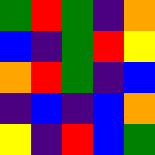[["green", "red", "green", "indigo", "orange"], ["blue", "indigo", "green", "red", "yellow"], ["orange", "red", "green", "indigo", "blue"], ["indigo", "blue", "indigo", "blue", "orange"], ["yellow", "indigo", "red", "blue", "green"]]